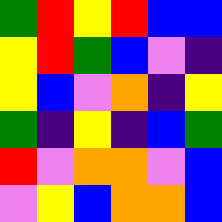[["green", "red", "yellow", "red", "blue", "blue"], ["yellow", "red", "green", "blue", "violet", "indigo"], ["yellow", "blue", "violet", "orange", "indigo", "yellow"], ["green", "indigo", "yellow", "indigo", "blue", "green"], ["red", "violet", "orange", "orange", "violet", "blue"], ["violet", "yellow", "blue", "orange", "orange", "blue"]]